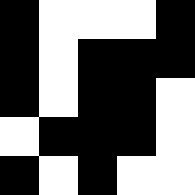[["black", "white", "white", "white", "black"], ["black", "white", "black", "black", "black"], ["black", "white", "black", "black", "white"], ["white", "black", "black", "black", "white"], ["black", "white", "black", "white", "white"]]